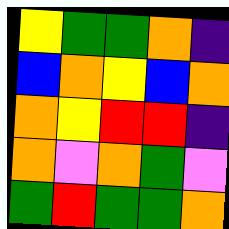[["yellow", "green", "green", "orange", "indigo"], ["blue", "orange", "yellow", "blue", "orange"], ["orange", "yellow", "red", "red", "indigo"], ["orange", "violet", "orange", "green", "violet"], ["green", "red", "green", "green", "orange"]]